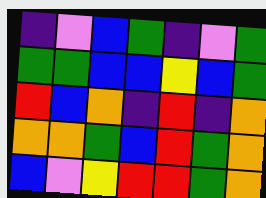[["indigo", "violet", "blue", "green", "indigo", "violet", "green"], ["green", "green", "blue", "blue", "yellow", "blue", "green"], ["red", "blue", "orange", "indigo", "red", "indigo", "orange"], ["orange", "orange", "green", "blue", "red", "green", "orange"], ["blue", "violet", "yellow", "red", "red", "green", "orange"]]